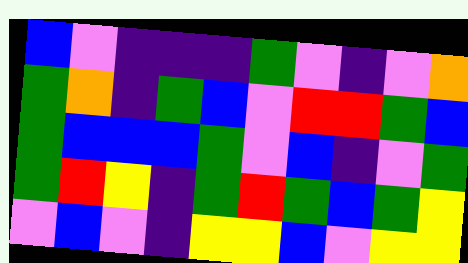[["blue", "violet", "indigo", "indigo", "indigo", "green", "violet", "indigo", "violet", "orange"], ["green", "orange", "indigo", "green", "blue", "violet", "red", "red", "green", "blue"], ["green", "blue", "blue", "blue", "green", "violet", "blue", "indigo", "violet", "green"], ["green", "red", "yellow", "indigo", "green", "red", "green", "blue", "green", "yellow"], ["violet", "blue", "violet", "indigo", "yellow", "yellow", "blue", "violet", "yellow", "yellow"]]